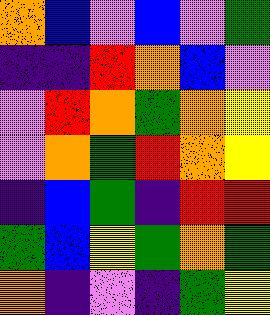[["orange", "blue", "violet", "blue", "violet", "green"], ["indigo", "indigo", "red", "orange", "blue", "violet"], ["violet", "red", "orange", "green", "orange", "yellow"], ["violet", "orange", "green", "red", "orange", "yellow"], ["indigo", "blue", "green", "indigo", "red", "red"], ["green", "blue", "yellow", "green", "orange", "green"], ["orange", "indigo", "violet", "indigo", "green", "yellow"]]